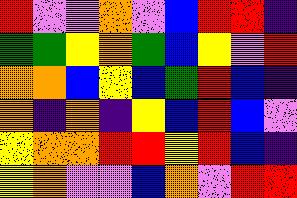[["red", "violet", "violet", "orange", "violet", "blue", "red", "red", "indigo"], ["green", "green", "yellow", "orange", "green", "blue", "yellow", "violet", "red"], ["orange", "orange", "blue", "yellow", "blue", "green", "red", "blue", "indigo"], ["orange", "indigo", "orange", "indigo", "yellow", "blue", "red", "blue", "violet"], ["yellow", "orange", "orange", "red", "red", "yellow", "red", "blue", "indigo"], ["yellow", "orange", "violet", "violet", "blue", "orange", "violet", "red", "red"]]